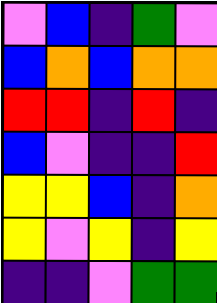[["violet", "blue", "indigo", "green", "violet"], ["blue", "orange", "blue", "orange", "orange"], ["red", "red", "indigo", "red", "indigo"], ["blue", "violet", "indigo", "indigo", "red"], ["yellow", "yellow", "blue", "indigo", "orange"], ["yellow", "violet", "yellow", "indigo", "yellow"], ["indigo", "indigo", "violet", "green", "green"]]